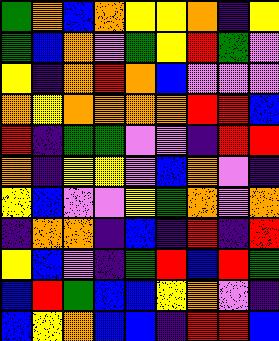[["green", "orange", "blue", "orange", "yellow", "yellow", "orange", "indigo", "yellow"], ["green", "blue", "orange", "violet", "green", "yellow", "red", "green", "violet"], ["yellow", "indigo", "orange", "red", "orange", "blue", "violet", "violet", "violet"], ["orange", "yellow", "orange", "orange", "orange", "orange", "red", "red", "blue"], ["red", "indigo", "green", "green", "violet", "violet", "indigo", "red", "red"], ["orange", "indigo", "yellow", "yellow", "violet", "blue", "orange", "violet", "indigo"], ["yellow", "blue", "violet", "violet", "yellow", "green", "orange", "violet", "orange"], ["indigo", "orange", "orange", "indigo", "blue", "indigo", "red", "indigo", "red"], ["yellow", "blue", "violet", "indigo", "green", "red", "blue", "red", "green"], ["blue", "red", "green", "blue", "blue", "yellow", "orange", "violet", "indigo"], ["blue", "yellow", "orange", "blue", "blue", "indigo", "red", "red", "blue"]]